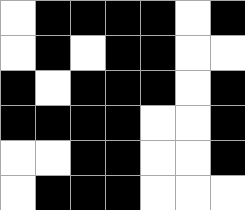[["white", "black", "black", "black", "black", "white", "black"], ["white", "black", "white", "black", "black", "white", "white"], ["black", "white", "black", "black", "black", "white", "black"], ["black", "black", "black", "black", "white", "white", "black"], ["white", "white", "black", "black", "white", "white", "black"], ["white", "black", "black", "black", "white", "white", "white"]]